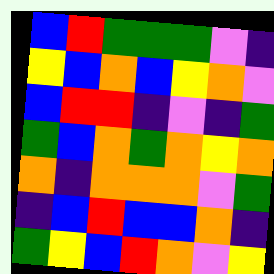[["blue", "red", "green", "green", "green", "violet", "indigo"], ["yellow", "blue", "orange", "blue", "yellow", "orange", "violet"], ["blue", "red", "red", "indigo", "violet", "indigo", "green"], ["green", "blue", "orange", "green", "orange", "yellow", "orange"], ["orange", "indigo", "orange", "orange", "orange", "violet", "green"], ["indigo", "blue", "red", "blue", "blue", "orange", "indigo"], ["green", "yellow", "blue", "red", "orange", "violet", "yellow"]]